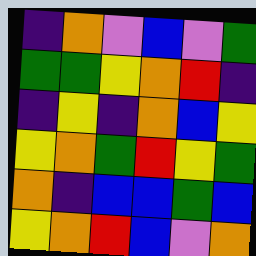[["indigo", "orange", "violet", "blue", "violet", "green"], ["green", "green", "yellow", "orange", "red", "indigo"], ["indigo", "yellow", "indigo", "orange", "blue", "yellow"], ["yellow", "orange", "green", "red", "yellow", "green"], ["orange", "indigo", "blue", "blue", "green", "blue"], ["yellow", "orange", "red", "blue", "violet", "orange"]]